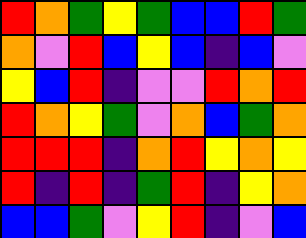[["red", "orange", "green", "yellow", "green", "blue", "blue", "red", "green"], ["orange", "violet", "red", "blue", "yellow", "blue", "indigo", "blue", "violet"], ["yellow", "blue", "red", "indigo", "violet", "violet", "red", "orange", "red"], ["red", "orange", "yellow", "green", "violet", "orange", "blue", "green", "orange"], ["red", "red", "red", "indigo", "orange", "red", "yellow", "orange", "yellow"], ["red", "indigo", "red", "indigo", "green", "red", "indigo", "yellow", "orange"], ["blue", "blue", "green", "violet", "yellow", "red", "indigo", "violet", "blue"]]